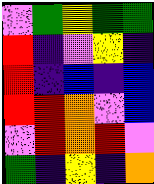[["violet", "green", "yellow", "green", "green"], ["red", "indigo", "violet", "yellow", "indigo"], ["red", "indigo", "blue", "indigo", "blue"], ["red", "red", "orange", "violet", "blue"], ["violet", "red", "orange", "red", "violet"], ["green", "indigo", "yellow", "indigo", "orange"]]